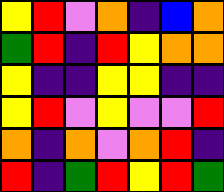[["yellow", "red", "violet", "orange", "indigo", "blue", "orange"], ["green", "red", "indigo", "red", "yellow", "orange", "orange"], ["yellow", "indigo", "indigo", "yellow", "yellow", "indigo", "indigo"], ["yellow", "red", "violet", "yellow", "violet", "violet", "red"], ["orange", "indigo", "orange", "violet", "orange", "red", "indigo"], ["red", "indigo", "green", "red", "yellow", "red", "green"]]